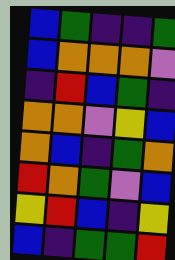[["blue", "green", "indigo", "indigo", "green"], ["blue", "orange", "orange", "orange", "violet"], ["indigo", "red", "blue", "green", "indigo"], ["orange", "orange", "violet", "yellow", "blue"], ["orange", "blue", "indigo", "green", "orange"], ["red", "orange", "green", "violet", "blue"], ["yellow", "red", "blue", "indigo", "yellow"], ["blue", "indigo", "green", "green", "red"]]